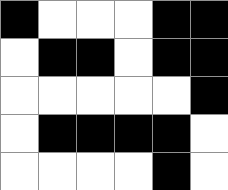[["black", "white", "white", "white", "black", "black"], ["white", "black", "black", "white", "black", "black"], ["white", "white", "white", "white", "white", "black"], ["white", "black", "black", "black", "black", "white"], ["white", "white", "white", "white", "black", "white"]]